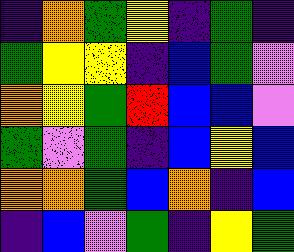[["indigo", "orange", "green", "yellow", "indigo", "green", "indigo"], ["green", "yellow", "yellow", "indigo", "blue", "green", "violet"], ["orange", "yellow", "green", "red", "blue", "blue", "violet"], ["green", "violet", "green", "indigo", "blue", "yellow", "blue"], ["orange", "orange", "green", "blue", "orange", "indigo", "blue"], ["indigo", "blue", "violet", "green", "indigo", "yellow", "green"]]